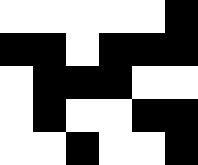[["white", "white", "white", "white", "white", "black"], ["black", "black", "white", "black", "black", "black"], ["white", "black", "black", "black", "white", "white"], ["white", "black", "white", "white", "black", "black"], ["white", "white", "black", "white", "white", "black"]]